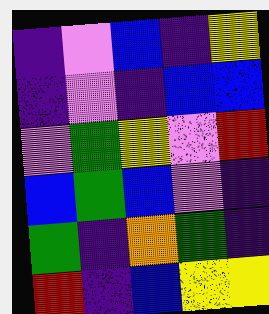[["indigo", "violet", "blue", "indigo", "yellow"], ["indigo", "violet", "indigo", "blue", "blue"], ["violet", "green", "yellow", "violet", "red"], ["blue", "green", "blue", "violet", "indigo"], ["green", "indigo", "orange", "green", "indigo"], ["red", "indigo", "blue", "yellow", "yellow"]]